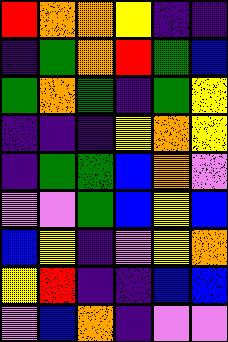[["red", "orange", "orange", "yellow", "indigo", "indigo"], ["indigo", "green", "orange", "red", "green", "blue"], ["green", "orange", "green", "indigo", "green", "yellow"], ["indigo", "indigo", "indigo", "yellow", "orange", "yellow"], ["indigo", "green", "green", "blue", "orange", "violet"], ["violet", "violet", "green", "blue", "yellow", "blue"], ["blue", "yellow", "indigo", "violet", "yellow", "orange"], ["yellow", "red", "indigo", "indigo", "blue", "blue"], ["violet", "blue", "orange", "indigo", "violet", "violet"]]